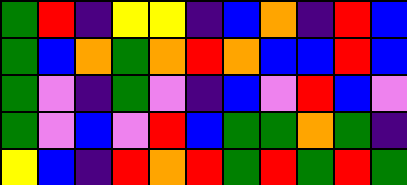[["green", "red", "indigo", "yellow", "yellow", "indigo", "blue", "orange", "indigo", "red", "blue"], ["green", "blue", "orange", "green", "orange", "red", "orange", "blue", "blue", "red", "blue"], ["green", "violet", "indigo", "green", "violet", "indigo", "blue", "violet", "red", "blue", "violet"], ["green", "violet", "blue", "violet", "red", "blue", "green", "green", "orange", "green", "indigo"], ["yellow", "blue", "indigo", "red", "orange", "red", "green", "red", "green", "red", "green"]]